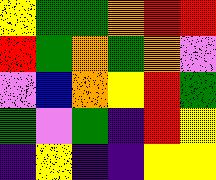[["yellow", "green", "green", "orange", "red", "red"], ["red", "green", "orange", "green", "orange", "violet"], ["violet", "blue", "orange", "yellow", "red", "green"], ["green", "violet", "green", "indigo", "red", "yellow"], ["indigo", "yellow", "indigo", "indigo", "yellow", "yellow"]]